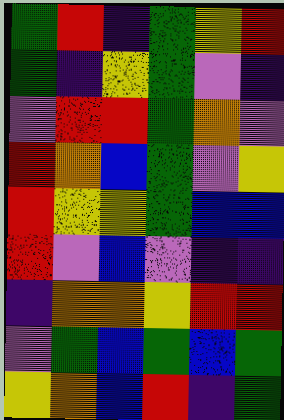[["green", "red", "indigo", "green", "yellow", "red"], ["green", "indigo", "yellow", "green", "violet", "indigo"], ["violet", "red", "red", "green", "orange", "violet"], ["red", "orange", "blue", "green", "violet", "yellow"], ["red", "yellow", "yellow", "green", "blue", "blue"], ["red", "violet", "blue", "violet", "indigo", "indigo"], ["indigo", "orange", "orange", "yellow", "red", "red"], ["violet", "green", "blue", "green", "blue", "green"], ["yellow", "orange", "blue", "red", "indigo", "green"]]